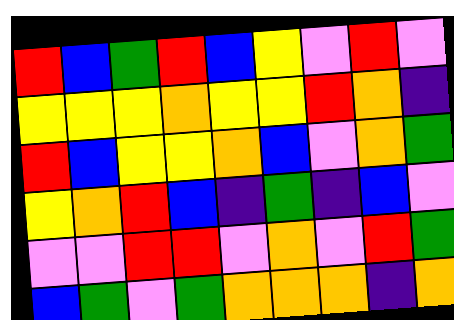[["red", "blue", "green", "red", "blue", "yellow", "violet", "red", "violet"], ["yellow", "yellow", "yellow", "orange", "yellow", "yellow", "red", "orange", "indigo"], ["red", "blue", "yellow", "yellow", "orange", "blue", "violet", "orange", "green"], ["yellow", "orange", "red", "blue", "indigo", "green", "indigo", "blue", "violet"], ["violet", "violet", "red", "red", "violet", "orange", "violet", "red", "green"], ["blue", "green", "violet", "green", "orange", "orange", "orange", "indigo", "orange"]]